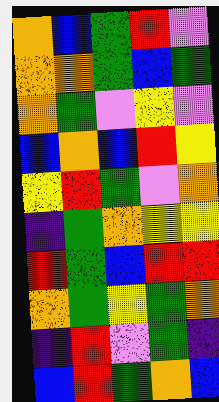[["orange", "blue", "green", "red", "violet"], ["orange", "orange", "green", "blue", "green"], ["orange", "green", "violet", "yellow", "violet"], ["blue", "orange", "blue", "red", "yellow"], ["yellow", "red", "green", "violet", "orange"], ["indigo", "green", "orange", "yellow", "yellow"], ["red", "green", "blue", "red", "red"], ["orange", "green", "yellow", "green", "orange"], ["indigo", "red", "violet", "green", "indigo"], ["blue", "red", "green", "orange", "blue"]]